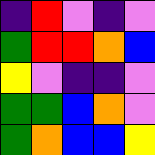[["indigo", "red", "violet", "indigo", "violet"], ["green", "red", "red", "orange", "blue"], ["yellow", "violet", "indigo", "indigo", "violet"], ["green", "green", "blue", "orange", "violet"], ["green", "orange", "blue", "blue", "yellow"]]